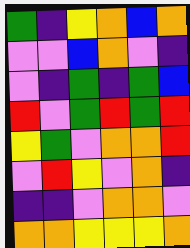[["green", "indigo", "yellow", "orange", "blue", "orange"], ["violet", "violet", "blue", "orange", "violet", "indigo"], ["violet", "indigo", "green", "indigo", "green", "blue"], ["red", "violet", "green", "red", "green", "red"], ["yellow", "green", "violet", "orange", "orange", "red"], ["violet", "red", "yellow", "violet", "orange", "indigo"], ["indigo", "indigo", "violet", "orange", "orange", "violet"], ["orange", "orange", "yellow", "yellow", "yellow", "orange"]]